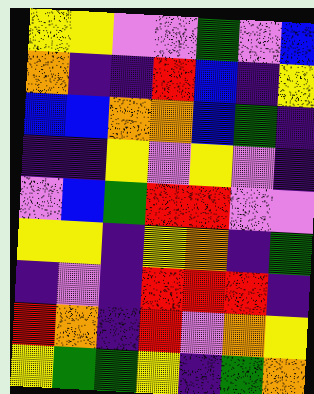[["yellow", "yellow", "violet", "violet", "green", "violet", "blue"], ["orange", "indigo", "indigo", "red", "blue", "indigo", "yellow"], ["blue", "blue", "orange", "orange", "blue", "green", "indigo"], ["indigo", "indigo", "yellow", "violet", "yellow", "violet", "indigo"], ["violet", "blue", "green", "red", "red", "violet", "violet"], ["yellow", "yellow", "indigo", "yellow", "orange", "indigo", "green"], ["indigo", "violet", "indigo", "red", "red", "red", "indigo"], ["red", "orange", "indigo", "red", "violet", "orange", "yellow"], ["yellow", "green", "green", "yellow", "indigo", "green", "orange"]]